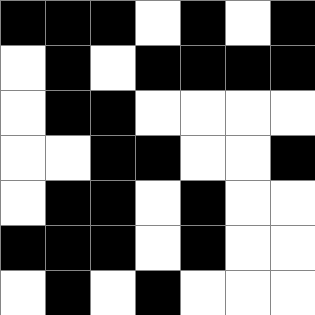[["black", "black", "black", "white", "black", "white", "black"], ["white", "black", "white", "black", "black", "black", "black"], ["white", "black", "black", "white", "white", "white", "white"], ["white", "white", "black", "black", "white", "white", "black"], ["white", "black", "black", "white", "black", "white", "white"], ["black", "black", "black", "white", "black", "white", "white"], ["white", "black", "white", "black", "white", "white", "white"]]